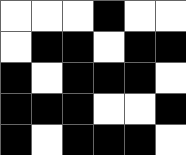[["white", "white", "white", "black", "white", "white"], ["white", "black", "black", "white", "black", "black"], ["black", "white", "black", "black", "black", "white"], ["black", "black", "black", "white", "white", "black"], ["black", "white", "black", "black", "black", "white"]]